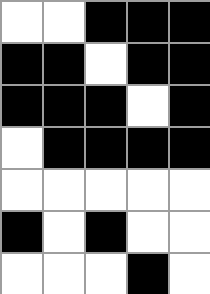[["white", "white", "black", "black", "black"], ["black", "black", "white", "black", "black"], ["black", "black", "black", "white", "black"], ["white", "black", "black", "black", "black"], ["white", "white", "white", "white", "white"], ["black", "white", "black", "white", "white"], ["white", "white", "white", "black", "white"]]